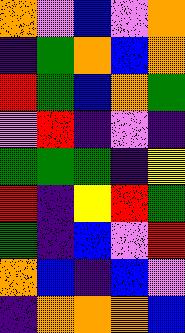[["orange", "violet", "blue", "violet", "orange"], ["indigo", "green", "orange", "blue", "orange"], ["red", "green", "blue", "orange", "green"], ["violet", "red", "indigo", "violet", "indigo"], ["green", "green", "green", "indigo", "yellow"], ["red", "indigo", "yellow", "red", "green"], ["green", "indigo", "blue", "violet", "red"], ["orange", "blue", "indigo", "blue", "violet"], ["indigo", "orange", "orange", "orange", "blue"]]